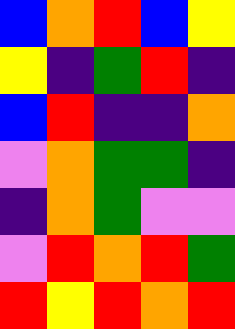[["blue", "orange", "red", "blue", "yellow"], ["yellow", "indigo", "green", "red", "indigo"], ["blue", "red", "indigo", "indigo", "orange"], ["violet", "orange", "green", "green", "indigo"], ["indigo", "orange", "green", "violet", "violet"], ["violet", "red", "orange", "red", "green"], ["red", "yellow", "red", "orange", "red"]]